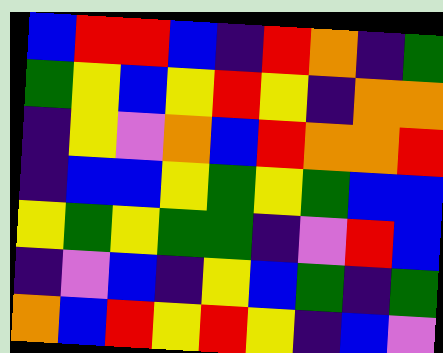[["blue", "red", "red", "blue", "indigo", "red", "orange", "indigo", "green"], ["green", "yellow", "blue", "yellow", "red", "yellow", "indigo", "orange", "orange"], ["indigo", "yellow", "violet", "orange", "blue", "red", "orange", "orange", "red"], ["indigo", "blue", "blue", "yellow", "green", "yellow", "green", "blue", "blue"], ["yellow", "green", "yellow", "green", "green", "indigo", "violet", "red", "blue"], ["indigo", "violet", "blue", "indigo", "yellow", "blue", "green", "indigo", "green"], ["orange", "blue", "red", "yellow", "red", "yellow", "indigo", "blue", "violet"]]